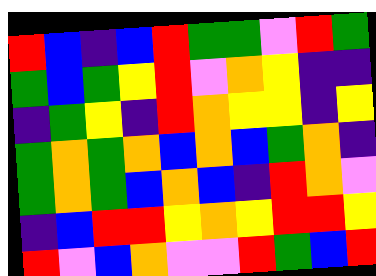[["red", "blue", "indigo", "blue", "red", "green", "green", "violet", "red", "green"], ["green", "blue", "green", "yellow", "red", "violet", "orange", "yellow", "indigo", "indigo"], ["indigo", "green", "yellow", "indigo", "red", "orange", "yellow", "yellow", "indigo", "yellow"], ["green", "orange", "green", "orange", "blue", "orange", "blue", "green", "orange", "indigo"], ["green", "orange", "green", "blue", "orange", "blue", "indigo", "red", "orange", "violet"], ["indigo", "blue", "red", "red", "yellow", "orange", "yellow", "red", "red", "yellow"], ["red", "violet", "blue", "orange", "violet", "violet", "red", "green", "blue", "red"]]